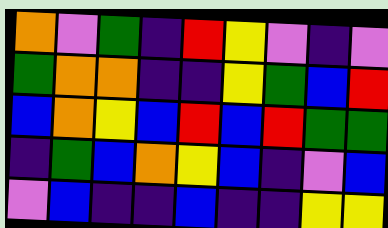[["orange", "violet", "green", "indigo", "red", "yellow", "violet", "indigo", "violet"], ["green", "orange", "orange", "indigo", "indigo", "yellow", "green", "blue", "red"], ["blue", "orange", "yellow", "blue", "red", "blue", "red", "green", "green"], ["indigo", "green", "blue", "orange", "yellow", "blue", "indigo", "violet", "blue"], ["violet", "blue", "indigo", "indigo", "blue", "indigo", "indigo", "yellow", "yellow"]]